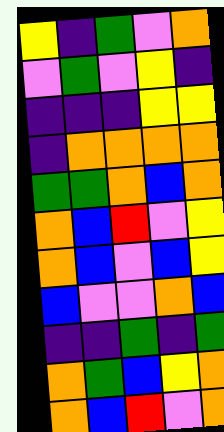[["yellow", "indigo", "green", "violet", "orange"], ["violet", "green", "violet", "yellow", "indigo"], ["indigo", "indigo", "indigo", "yellow", "yellow"], ["indigo", "orange", "orange", "orange", "orange"], ["green", "green", "orange", "blue", "orange"], ["orange", "blue", "red", "violet", "yellow"], ["orange", "blue", "violet", "blue", "yellow"], ["blue", "violet", "violet", "orange", "blue"], ["indigo", "indigo", "green", "indigo", "green"], ["orange", "green", "blue", "yellow", "orange"], ["orange", "blue", "red", "violet", "orange"]]